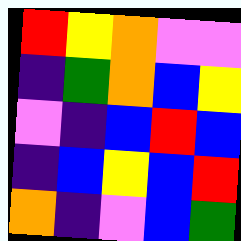[["red", "yellow", "orange", "violet", "violet"], ["indigo", "green", "orange", "blue", "yellow"], ["violet", "indigo", "blue", "red", "blue"], ["indigo", "blue", "yellow", "blue", "red"], ["orange", "indigo", "violet", "blue", "green"]]